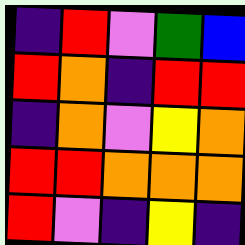[["indigo", "red", "violet", "green", "blue"], ["red", "orange", "indigo", "red", "red"], ["indigo", "orange", "violet", "yellow", "orange"], ["red", "red", "orange", "orange", "orange"], ["red", "violet", "indigo", "yellow", "indigo"]]